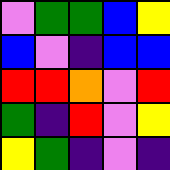[["violet", "green", "green", "blue", "yellow"], ["blue", "violet", "indigo", "blue", "blue"], ["red", "red", "orange", "violet", "red"], ["green", "indigo", "red", "violet", "yellow"], ["yellow", "green", "indigo", "violet", "indigo"]]